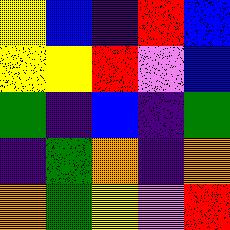[["yellow", "blue", "indigo", "red", "blue"], ["yellow", "yellow", "red", "violet", "blue"], ["green", "indigo", "blue", "indigo", "green"], ["indigo", "green", "orange", "indigo", "orange"], ["orange", "green", "yellow", "violet", "red"]]